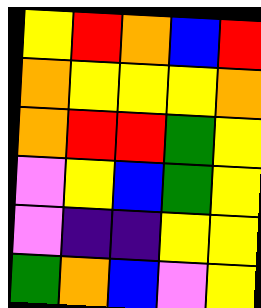[["yellow", "red", "orange", "blue", "red"], ["orange", "yellow", "yellow", "yellow", "orange"], ["orange", "red", "red", "green", "yellow"], ["violet", "yellow", "blue", "green", "yellow"], ["violet", "indigo", "indigo", "yellow", "yellow"], ["green", "orange", "blue", "violet", "yellow"]]